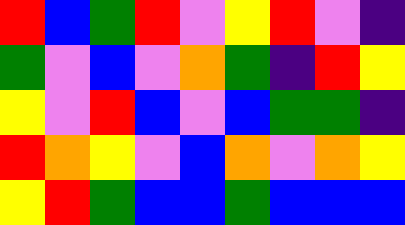[["red", "blue", "green", "red", "violet", "yellow", "red", "violet", "indigo"], ["green", "violet", "blue", "violet", "orange", "green", "indigo", "red", "yellow"], ["yellow", "violet", "red", "blue", "violet", "blue", "green", "green", "indigo"], ["red", "orange", "yellow", "violet", "blue", "orange", "violet", "orange", "yellow"], ["yellow", "red", "green", "blue", "blue", "green", "blue", "blue", "blue"]]